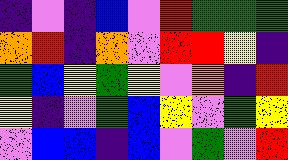[["indigo", "violet", "indigo", "blue", "violet", "red", "green", "green", "green"], ["orange", "red", "indigo", "orange", "violet", "red", "red", "yellow", "indigo"], ["green", "blue", "yellow", "green", "yellow", "violet", "orange", "indigo", "red"], ["yellow", "indigo", "violet", "green", "blue", "yellow", "violet", "green", "yellow"], ["violet", "blue", "blue", "indigo", "blue", "violet", "green", "violet", "red"]]